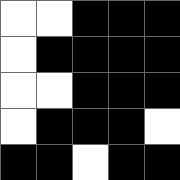[["white", "white", "black", "black", "black"], ["white", "black", "black", "black", "black"], ["white", "white", "black", "black", "black"], ["white", "black", "black", "black", "white"], ["black", "black", "white", "black", "black"]]